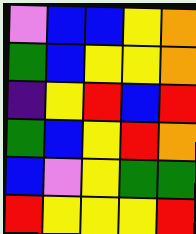[["violet", "blue", "blue", "yellow", "orange"], ["green", "blue", "yellow", "yellow", "orange"], ["indigo", "yellow", "red", "blue", "red"], ["green", "blue", "yellow", "red", "orange"], ["blue", "violet", "yellow", "green", "green"], ["red", "yellow", "yellow", "yellow", "red"]]